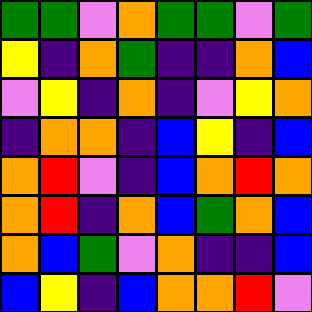[["green", "green", "violet", "orange", "green", "green", "violet", "green"], ["yellow", "indigo", "orange", "green", "indigo", "indigo", "orange", "blue"], ["violet", "yellow", "indigo", "orange", "indigo", "violet", "yellow", "orange"], ["indigo", "orange", "orange", "indigo", "blue", "yellow", "indigo", "blue"], ["orange", "red", "violet", "indigo", "blue", "orange", "red", "orange"], ["orange", "red", "indigo", "orange", "blue", "green", "orange", "blue"], ["orange", "blue", "green", "violet", "orange", "indigo", "indigo", "blue"], ["blue", "yellow", "indigo", "blue", "orange", "orange", "red", "violet"]]